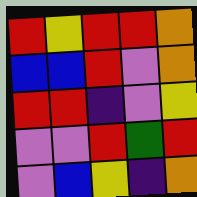[["red", "yellow", "red", "red", "orange"], ["blue", "blue", "red", "violet", "orange"], ["red", "red", "indigo", "violet", "yellow"], ["violet", "violet", "red", "green", "red"], ["violet", "blue", "yellow", "indigo", "orange"]]